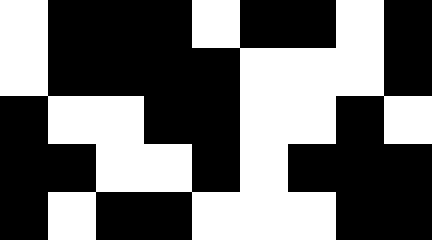[["white", "black", "black", "black", "white", "black", "black", "white", "black"], ["white", "black", "black", "black", "black", "white", "white", "white", "black"], ["black", "white", "white", "black", "black", "white", "white", "black", "white"], ["black", "black", "white", "white", "black", "white", "black", "black", "black"], ["black", "white", "black", "black", "white", "white", "white", "black", "black"]]